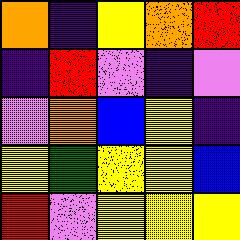[["orange", "indigo", "yellow", "orange", "red"], ["indigo", "red", "violet", "indigo", "violet"], ["violet", "orange", "blue", "yellow", "indigo"], ["yellow", "green", "yellow", "yellow", "blue"], ["red", "violet", "yellow", "yellow", "yellow"]]